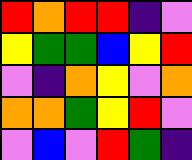[["red", "orange", "red", "red", "indigo", "violet"], ["yellow", "green", "green", "blue", "yellow", "red"], ["violet", "indigo", "orange", "yellow", "violet", "orange"], ["orange", "orange", "green", "yellow", "red", "violet"], ["violet", "blue", "violet", "red", "green", "indigo"]]